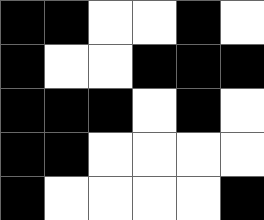[["black", "black", "white", "white", "black", "white"], ["black", "white", "white", "black", "black", "black"], ["black", "black", "black", "white", "black", "white"], ["black", "black", "white", "white", "white", "white"], ["black", "white", "white", "white", "white", "black"]]